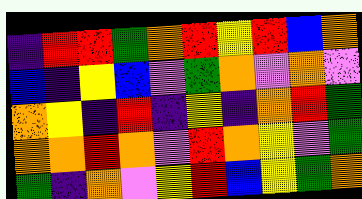[["indigo", "red", "red", "green", "orange", "red", "yellow", "red", "blue", "orange"], ["blue", "indigo", "yellow", "blue", "violet", "green", "orange", "violet", "orange", "violet"], ["orange", "yellow", "indigo", "red", "indigo", "yellow", "indigo", "orange", "red", "green"], ["orange", "orange", "red", "orange", "violet", "red", "orange", "yellow", "violet", "green"], ["green", "indigo", "orange", "violet", "yellow", "red", "blue", "yellow", "green", "orange"]]